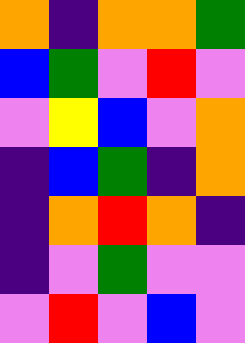[["orange", "indigo", "orange", "orange", "green"], ["blue", "green", "violet", "red", "violet"], ["violet", "yellow", "blue", "violet", "orange"], ["indigo", "blue", "green", "indigo", "orange"], ["indigo", "orange", "red", "orange", "indigo"], ["indigo", "violet", "green", "violet", "violet"], ["violet", "red", "violet", "blue", "violet"]]